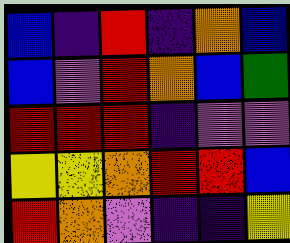[["blue", "indigo", "red", "indigo", "orange", "blue"], ["blue", "violet", "red", "orange", "blue", "green"], ["red", "red", "red", "indigo", "violet", "violet"], ["yellow", "yellow", "orange", "red", "red", "blue"], ["red", "orange", "violet", "indigo", "indigo", "yellow"]]